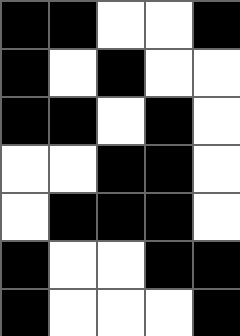[["black", "black", "white", "white", "black"], ["black", "white", "black", "white", "white"], ["black", "black", "white", "black", "white"], ["white", "white", "black", "black", "white"], ["white", "black", "black", "black", "white"], ["black", "white", "white", "black", "black"], ["black", "white", "white", "white", "black"]]